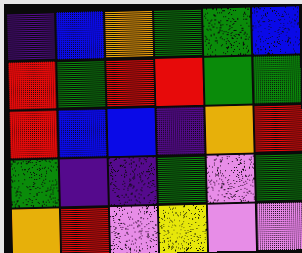[["indigo", "blue", "orange", "green", "green", "blue"], ["red", "green", "red", "red", "green", "green"], ["red", "blue", "blue", "indigo", "orange", "red"], ["green", "indigo", "indigo", "green", "violet", "green"], ["orange", "red", "violet", "yellow", "violet", "violet"]]